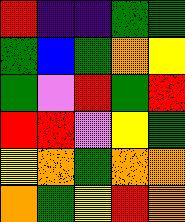[["red", "indigo", "indigo", "green", "green"], ["green", "blue", "green", "orange", "yellow"], ["green", "violet", "red", "green", "red"], ["red", "red", "violet", "yellow", "green"], ["yellow", "orange", "green", "orange", "orange"], ["orange", "green", "yellow", "red", "orange"]]